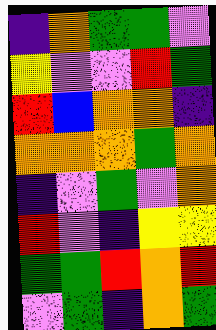[["indigo", "orange", "green", "green", "violet"], ["yellow", "violet", "violet", "red", "green"], ["red", "blue", "orange", "orange", "indigo"], ["orange", "orange", "orange", "green", "orange"], ["indigo", "violet", "green", "violet", "orange"], ["red", "violet", "indigo", "yellow", "yellow"], ["green", "green", "red", "orange", "red"], ["violet", "green", "indigo", "orange", "green"]]